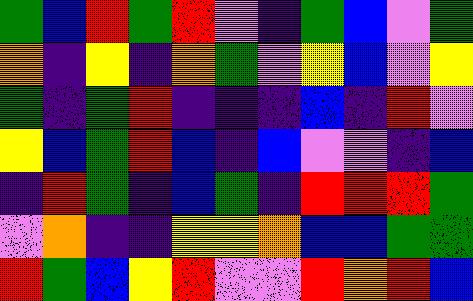[["green", "blue", "red", "green", "red", "violet", "indigo", "green", "blue", "violet", "green"], ["orange", "indigo", "yellow", "indigo", "orange", "green", "violet", "yellow", "blue", "violet", "yellow"], ["green", "indigo", "green", "red", "indigo", "indigo", "indigo", "blue", "indigo", "red", "violet"], ["yellow", "blue", "green", "red", "blue", "indigo", "blue", "violet", "violet", "indigo", "blue"], ["indigo", "red", "green", "indigo", "blue", "green", "indigo", "red", "red", "red", "green"], ["violet", "orange", "indigo", "indigo", "yellow", "yellow", "orange", "blue", "blue", "green", "green"], ["red", "green", "blue", "yellow", "red", "violet", "violet", "red", "orange", "red", "blue"]]